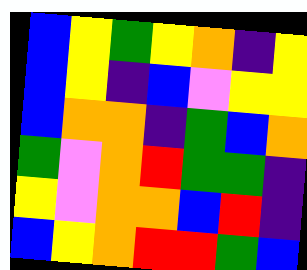[["blue", "yellow", "green", "yellow", "orange", "indigo", "yellow"], ["blue", "yellow", "indigo", "blue", "violet", "yellow", "yellow"], ["blue", "orange", "orange", "indigo", "green", "blue", "orange"], ["green", "violet", "orange", "red", "green", "green", "indigo"], ["yellow", "violet", "orange", "orange", "blue", "red", "indigo"], ["blue", "yellow", "orange", "red", "red", "green", "blue"]]